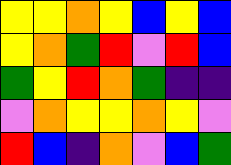[["yellow", "yellow", "orange", "yellow", "blue", "yellow", "blue"], ["yellow", "orange", "green", "red", "violet", "red", "blue"], ["green", "yellow", "red", "orange", "green", "indigo", "indigo"], ["violet", "orange", "yellow", "yellow", "orange", "yellow", "violet"], ["red", "blue", "indigo", "orange", "violet", "blue", "green"]]